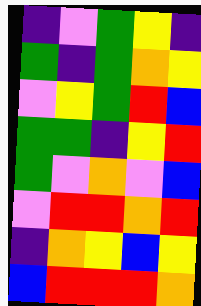[["indigo", "violet", "green", "yellow", "indigo"], ["green", "indigo", "green", "orange", "yellow"], ["violet", "yellow", "green", "red", "blue"], ["green", "green", "indigo", "yellow", "red"], ["green", "violet", "orange", "violet", "blue"], ["violet", "red", "red", "orange", "red"], ["indigo", "orange", "yellow", "blue", "yellow"], ["blue", "red", "red", "red", "orange"]]